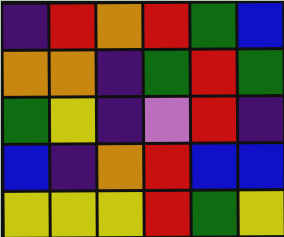[["indigo", "red", "orange", "red", "green", "blue"], ["orange", "orange", "indigo", "green", "red", "green"], ["green", "yellow", "indigo", "violet", "red", "indigo"], ["blue", "indigo", "orange", "red", "blue", "blue"], ["yellow", "yellow", "yellow", "red", "green", "yellow"]]